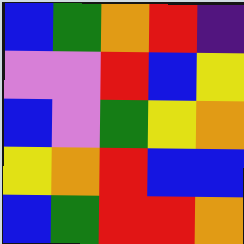[["blue", "green", "orange", "red", "indigo"], ["violet", "violet", "red", "blue", "yellow"], ["blue", "violet", "green", "yellow", "orange"], ["yellow", "orange", "red", "blue", "blue"], ["blue", "green", "red", "red", "orange"]]